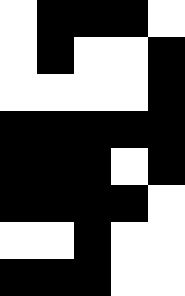[["white", "black", "black", "black", "white"], ["white", "black", "white", "white", "black"], ["white", "white", "white", "white", "black"], ["black", "black", "black", "black", "black"], ["black", "black", "black", "white", "black"], ["black", "black", "black", "black", "white"], ["white", "white", "black", "white", "white"], ["black", "black", "black", "white", "white"]]